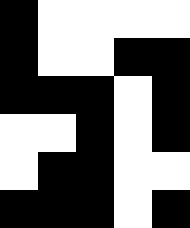[["black", "white", "white", "white", "white"], ["black", "white", "white", "black", "black"], ["black", "black", "black", "white", "black"], ["white", "white", "black", "white", "black"], ["white", "black", "black", "white", "white"], ["black", "black", "black", "white", "black"]]